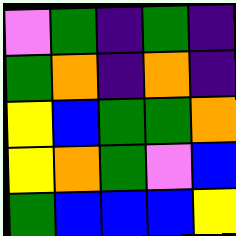[["violet", "green", "indigo", "green", "indigo"], ["green", "orange", "indigo", "orange", "indigo"], ["yellow", "blue", "green", "green", "orange"], ["yellow", "orange", "green", "violet", "blue"], ["green", "blue", "blue", "blue", "yellow"]]